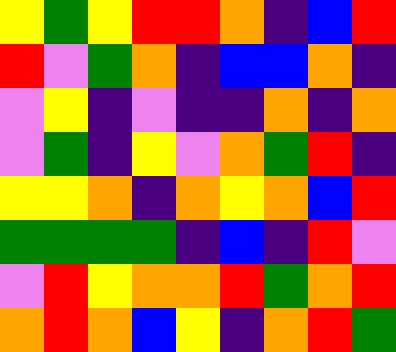[["yellow", "green", "yellow", "red", "red", "orange", "indigo", "blue", "red"], ["red", "violet", "green", "orange", "indigo", "blue", "blue", "orange", "indigo"], ["violet", "yellow", "indigo", "violet", "indigo", "indigo", "orange", "indigo", "orange"], ["violet", "green", "indigo", "yellow", "violet", "orange", "green", "red", "indigo"], ["yellow", "yellow", "orange", "indigo", "orange", "yellow", "orange", "blue", "red"], ["green", "green", "green", "green", "indigo", "blue", "indigo", "red", "violet"], ["violet", "red", "yellow", "orange", "orange", "red", "green", "orange", "red"], ["orange", "red", "orange", "blue", "yellow", "indigo", "orange", "red", "green"]]